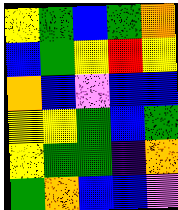[["yellow", "green", "blue", "green", "orange"], ["blue", "green", "yellow", "red", "yellow"], ["orange", "blue", "violet", "blue", "blue"], ["yellow", "yellow", "green", "blue", "green"], ["yellow", "green", "green", "indigo", "orange"], ["green", "orange", "blue", "blue", "violet"]]